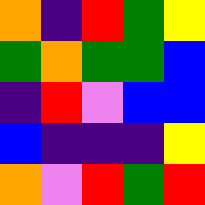[["orange", "indigo", "red", "green", "yellow"], ["green", "orange", "green", "green", "blue"], ["indigo", "red", "violet", "blue", "blue"], ["blue", "indigo", "indigo", "indigo", "yellow"], ["orange", "violet", "red", "green", "red"]]